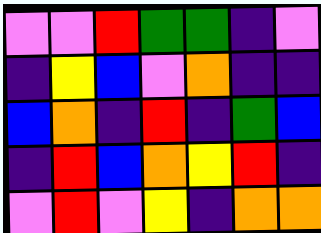[["violet", "violet", "red", "green", "green", "indigo", "violet"], ["indigo", "yellow", "blue", "violet", "orange", "indigo", "indigo"], ["blue", "orange", "indigo", "red", "indigo", "green", "blue"], ["indigo", "red", "blue", "orange", "yellow", "red", "indigo"], ["violet", "red", "violet", "yellow", "indigo", "orange", "orange"]]